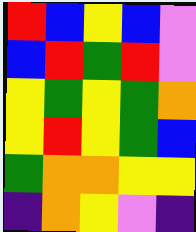[["red", "blue", "yellow", "blue", "violet"], ["blue", "red", "green", "red", "violet"], ["yellow", "green", "yellow", "green", "orange"], ["yellow", "red", "yellow", "green", "blue"], ["green", "orange", "orange", "yellow", "yellow"], ["indigo", "orange", "yellow", "violet", "indigo"]]